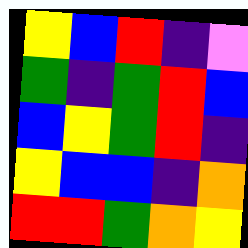[["yellow", "blue", "red", "indigo", "violet"], ["green", "indigo", "green", "red", "blue"], ["blue", "yellow", "green", "red", "indigo"], ["yellow", "blue", "blue", "indigo", "orange"], ["red", "red", "green", "orange", "yellow"]]